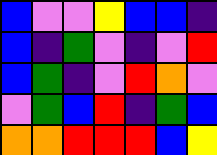[["blue", "violet", "violet", "yellow", "blue", "blue", "indigo"], ["blue", "indigo", "green", "violet", "indigo", "violet", "red"], ["blue", "green", "indigo", "violet", "red", "orange", "violet"], ["violet", "green", "blue", "red", "indigo", "green", "blue"], ["orange", "orange", "red", "red", "red", "blue", "yellow"]]